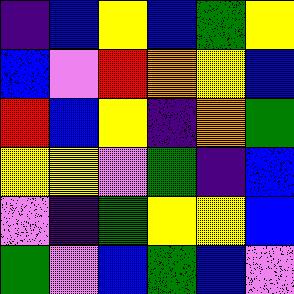[["indigo", "blue", "yellow", "blue", "green", "yellow"], ["blue", "violet", "red", "orange", "yellow", "blue"], ["red", "blue", "yellow", "indigo", "orange", "green"], ["yellow", "yellow", "violet", "green", "indigo", "blue"], ["violet", "indigo", "green", "yellow", "yellow", "blue"], ["green", "violet", "blue", "green", "blue", "violet"]]